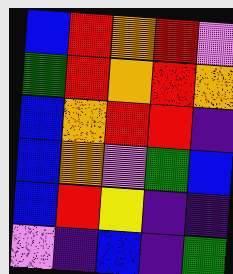[["blue", "red", "orange", "red", "violet"], ["green", "red", "orange", "red", "orange"], ["blue", "orange", "red", "red", "indigo"], ["blue", "orange", "violet", "green", "blue"], ["blue", "red", "yellow", "indigo", "indigo"], ["violet", "indigo", "blue", "indigo", "green"]]